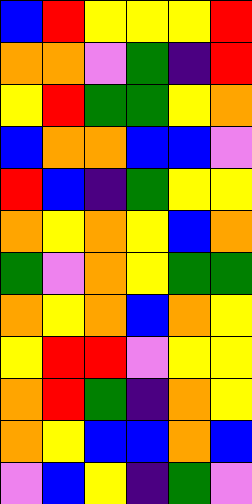[["blue", "red", "yellow", "yellow", "yellow", "red"], ["orange", "orange", "violet", "green", "indigo", "red"], ["yellow", "red", "green", "green", "yellow", "orange"], ["blue", "orange", "orange", "blue", "blue", "violet"], ["red", "blue", "indigo", "green", "yellow", "yellow"], ["orange", "yellow", "orange", "yellow", "blue", "orange"], ["green", "violet", "orange", "yellow", "green", "green"], ["orange", "yellow", "orange", "blue", "orange", "yellow"], ["yellow", "red", "red", "violet", "yellow", "yellow"], ["orange", "red", "green", "indigo", "orange", "yellow"], ["orange", "yellow", "blue", "blue", "orange", "blue"], ["violet", "blue", "yellow", "indigo", "green", "violet"]]